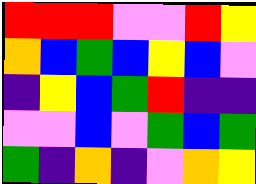[["red", "red", "red", "violet", "violet", "red", "yellow"], ["orange", "blue", "green", "blue", "yellow", "blue", "violet"], ["indigo", "yellow", "blue", "green", "red", "indigo", "indigo"], ["violet", "violet", "blue", "violet", "green", "blue", "green"], ["green", "indigo", "orange", "indigo", "violet", "orange", "yellow"]]